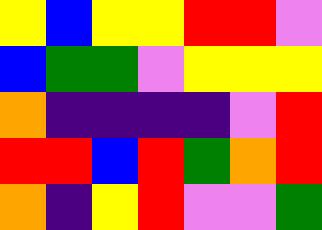[["yellow", "blue", "yellow", "yellow", "red", "red", "violet"], ["blue", "green", "green", "violet", "yellow", "yellow", "yellow"], ["orange", "indigo", "indigo", "indigo", "indigo", "violet", "red"], ["red", "red", "blue", "red", "green", "orange", "red"], ["orange", "indigo", "yellow", "red", "violet", "violet", "green"]]